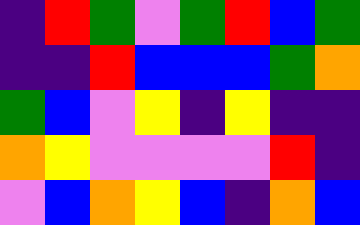[["indigo", "red", "green", "violet", "green", "red", "blue", "green"], ["indigo", "indigo", "red", "blue", "blue", "blue", "green", "orange"], ["green", "blue", "violet", "yellow", "indigo", "yellow", "indigo", "indigo"], ["orange", "yellow", "violet", "violet", "violet", "violet", "red", "indigo"], ["violet", "blue", "orange", "yellow", "blue", "indigo", "orange", "blue"]]